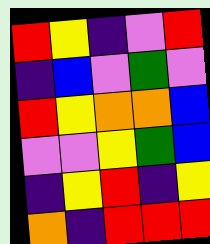[["red", "yellow", "indigo", "violet", "red"], ["indigo", "blue", "violet", "green", "violet"], ["red", "yellow", "orange", "orange", "blue"], ["violet", "violet", "yellow", "green", "blue"], ["indigo", "yellow", "red", "indigo", "yellow"], ["orange", "indigo", "red", "red", "red"]]